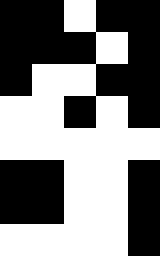[["black", "black", "white", "black", "black"], ["black", "black", "black", "white", "black"], ["black", "white", "white", "black", "black"], ["white", "white", "black", "white", "black"], ["white", "white", "white", "white", "white"], ["black", "black", "white", "white", "black"], ["black", "black", "white", "white", "black"], ["white", "white", "white", "white", "black"]]